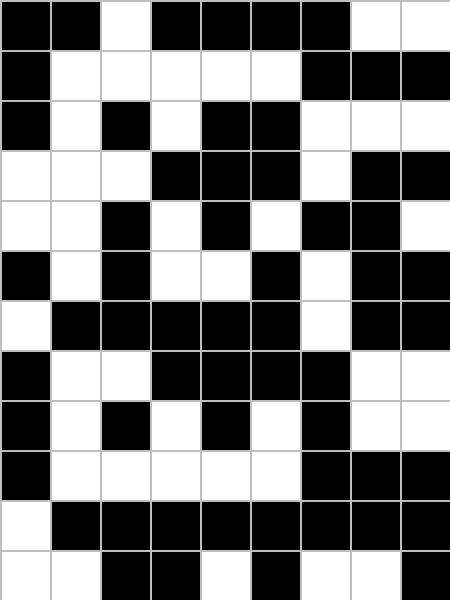[["black", "black", "white", "black", "black", "black", "black", "white", "white"], ["black", "white", "white", "white", "white", "white", "black", "black", "black"], ["black", "white", "black", "white", "black", "black", "white", "white", "white"], ["white", "white", "white", "black", "black", "black", "white", "black", "black"], ["white", "white", "black", "white", "black", "white", "black", "black", "white"], ["black", "white", "black", "white", "white", "black", "white", "black", "black"], ["white", "black", "black", "black", "black", "black", "white", "black", "black"], ["black", "white", "white", "black", "black", "black", "black", "white", "white"], ["black", "white", "black", "white", "black", "white", "black", "white", "white"], ["black", "white", "white", "white", "white", "white", "black", "black", "black"], ["white", "black", "black", "black", "black", "black", "black", "black", "black"], ["white", "white", "black", "black", "white", "black", "white", "white", "black"]]